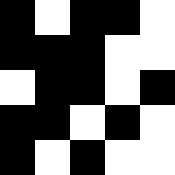[["black", "white", "black", "black", "white"], ["black", "black", "black", "white", "white"], ["white", "black", "black", "white", "black"], ["black", "black", "white", "black", "white"], ["black", "white", "black", "white", "white"]]